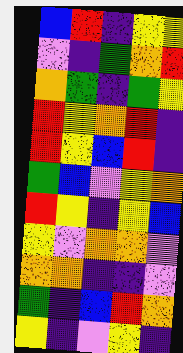[["blue", "red", "indigo", "yellow", "yellow"], ["violet", "indigo", "green", "orange", "red"], ["orange", "green", "indigo", "green", "yellow"], ["red", "yellow", "orange", "red", "indigo"], ["red", "yellow", "blue", "red", "indigo"], ["green", "blue", "violet", "yellow", "orange"], ["red", "yellow", "indigo", "yellow", "blue"], ["yellow", "violet", "orange", "orange", "violet"], ["orange", "orange", "indigo", "indigo", "violet"], ["green", "indigo", "blue", "red", "orange"], ["yellow", "indigo", "violet", "yellow", "indigo"]]